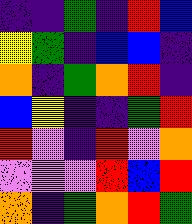[["indigo", "indigo", "green", "indigo", "red", "blue"], ["yellow", "green", "indigo", "blue", "blue", "indigo"], ["orange", "indigo", "green", "orange", "red", "indigo"], ["blue", "yellow", "indigo", "indigo", "green", "red"], ["red", "violet", "indigo", "red", "violet", "orange"], ["violet", "violet", "violet", "red", "blue", "red"], ["orange", "indigo", "green", "orange", "red", "green"]]